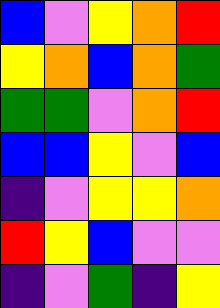[["blue", "violet", "yellow", "orange", "red"], ["yellow", "orange", "blue", "orange", "green"], ["green", "green", "violet", "orange", "red"], ["blue", "blue", "yellow", "violet", "blue"], ["indigo", "violet", "yellow", "yellow", "orange"], ["red", "yellow", "blue", "violet", "violet"], ["indigo", "violet", "green", "indigo", "yellow"]]